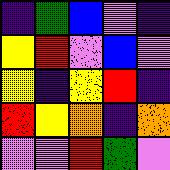[["indigo", "green", "blue", "violet", "indigo"], ["yellow", "red", "violet", "blue", "violet"], ["yellow", "indigo", "yellow", "red", "indigo"], ["red", "yellow", "orange", "indigo", "orange"], ["violet", "violet", "red", "green", "violet"]]